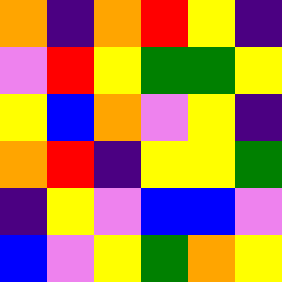[["orange", "indigo", "orange", "red", "yellow", "indigo"], ["violet", "red", "yellow", "green", "green", "yellow"], ["yellow", "blue", "orange", "violet", "yellow", "indigo"], ["orange", "red", "indigo", "yellow", "yellow", "green"], ["indigo", "yellow", "violet", "blue", "blue", "violet"], ["blue", "violet", "yellow", "green", "orange", "yellow"]]